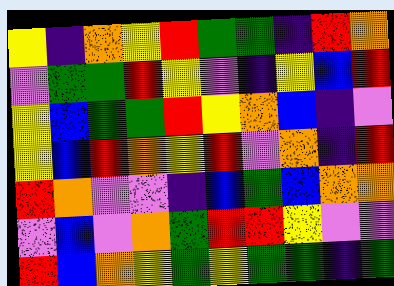[["yellow", "indigo", "orange", "yellow", "red", "green", "green", "indigo", "red", "orange"], ["violet", "green", "green", "red", "yellow", "violet", "indigo", "yellow", "blue", "red"], ["yellow", "blue", "green", "green", "red", "yellow", "orange", "blue", "indigo", "violet"], ["yellow", "blue", "red", "orange", "yellow", "red", "violet", "orange", "indigo", "red"], ["red", "orange", "violet", "violet", "indigo", "blue", "green", "blue", "orange", "orange"], ["violet", "blue", "violet", "orange", "green", "red", "red", "yellow", "violet", "violet"], ["red", "blue", "orange", "yellow", "green", "yellow", "green", "green", "indigo", "green"]]